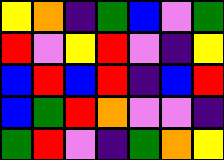[["yellow", "orange", "indigo", "green", "blue", "violet", "green"], ["red", "violet", "yellow", "red", "violet", "indigo", "yellow"], ["blue", "red", "blue", "red", "indigo", "blue", "red"], ["blue", "green", "red", "orange", "violet", "violet", "indigo"], ["green", "red", "violet", "indigo", "green", "orange", "yellow"]]